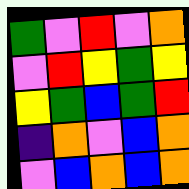[["green", "violet", "red", "violet", "orange"], ["violet", "red", "yellow", "green", "yellow"], ["yellow", "green", "blue", "green", "red"], ["indigo", "orange", "violet", "blue", "orange"], ["violet", "blue", "orange", "blue", "orange"]]